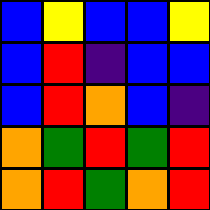[["blue", "yellow", "blue", "blue", "yellow"], ["blue", "red", "indigo", "blue", "blue"], ["blue", "red", "orange", "blue", "indigo"], ["orange", "green", "red", "green", "red"], ["orange", "red", "green", "orange", "red"]]